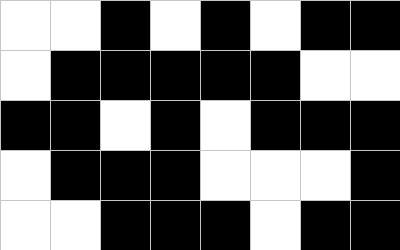[["white", "white", "black", "white", "black", "white", "black", "black"], ["white", "black", "black", "black", "black", "black", "white", "white"], ["black", "black", "white", "black", "white", "black", "black", "black"], ["white", "black", "black", "black", "white", "white", "white", "black"], ["white", "white", "black", "black", "black", "white", "black", "black"]]